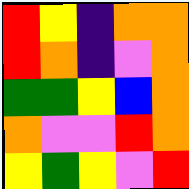[["red", "yellow", "indigo", "orange", "orange"], ["red", "orange", "indigo", "violet", "orange"], ["green", "green", "yellow", "blue", "orange"], ["orange", "violet", "violet", "red", "orange"], ["yellow", "green", "yellow", "violet", "red"]]